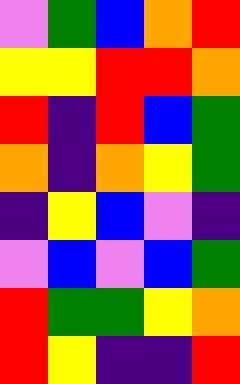[["violet", "green", "blue", "orange", "red"], ["yellow", "yellow", "red", "red", "orange"], ["red", "indigo", "red", "blue", "green"], ["orange", "indigo", "orange", "yellow", "green"], ["indigo", "yellow", "blue", "violet", "indigo"], ["violet", "blue", "violet", "blue", "green"], ["red", "green", "green", "yellow", "orange"], ["red", "yellow", "indigo", "indigo", "red"]]